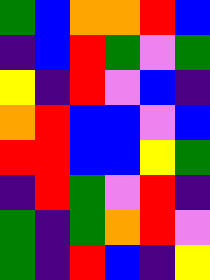[["green", "blue", "orange", "orange", "red", "blue"], ["indigo", "blue", "red", "green", "violet", "green"], ["yellow", "indigo", "red", "violet", "blue", "indigo"], ["orange", "red", "blue", "blue", "violet", "blue"], ["red", "red", "blue", "blue", "yellow", "green"], ["indigo", "red", "green", "violet", "red", "indigo"], ["green", "indigo", "green", "orange", "red", "violet"], ["green", "indigo", "red", "blue", "indigo", "yellow"]]